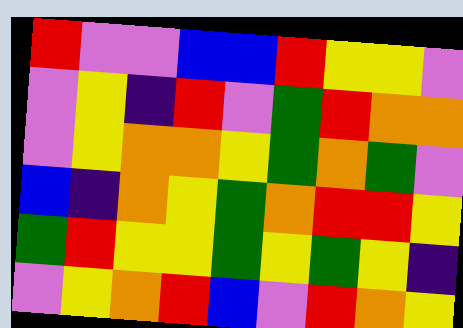[["red", "violet", "violet", "blue", "blue", "red", "yellow", "yellow", "violet"], ["violet", "yellow", "indigo", "red", "violet", "green", "red", "orange", "orange"], ["violet", "yellow", "orange", "orange", "yellow", "green", "orange", "green", "violet"], ["blue", "indigo", "orange", "yellow", "green", "orange", "red", "red", "yellow"], ["green", "red", "yellow", "yellow", "green", "yellow", "green", "yellow", "indigo"], ["violet", "yellow", "orange", "red", "blue", "violet", "red", "orange", "yellow"]]